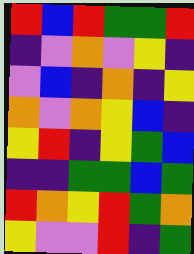[["red", "blue", "red", "green", "green", "red"], ["indigo", "violet", "orange", "violet", "yellow", "indigo"], ["violet", "blue", "indigo", "orange", "indigo", "yellow"], ["orange", "violet", "orange", "yellow", "blue", "indigo"], ["yellow", "red", "indigo", "yellow", "green", "blue"], ["indigo", "indigo", "green", "green", "blue", "green"], ["red", "orange", "yellow", "red", "green", "orange"], ["yellow", "violet", "violet", "red", "indigo", "green"]]